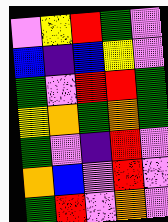[["violet", "yellow", "red", "green", "violet"], ["blue", "indigo", "blue", "yellow", "violet"], ["green", "violet", "red", "red", "green"], ["yellow", "orange", "green", "orange", "green"], ["green", "violet", "indigo", "red", "violet"], ["orange", "blue", "violet", "red", "violet"], ["green", "red", "violet", "orange", "violet"]]